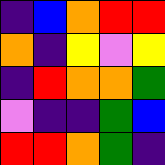[["indigo", "blue", "orange", "red", "red"], ["orange", "indigo", "yellow", "violet", "yellow"], ["indigo", "red", "orange", "orange", "green"], ["violet", "indigo", "indigo", "green", "blue"], ["red", "red", "orange", "green", "indigo"]]